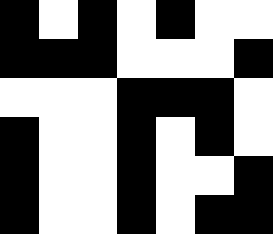[["black", "white", "black", "white", "black", "white", "white"], ["black", "black", "black", "white", "white", "white", "black"], ["white", "white", "white", "black", "black", "black", "white"], ["black", "white", "white", "black", "white", "black", "white"], ["black", "white", "white", "black", "white", "white", "black"], ["black", "white", "white", "black", "white", "black", "black"]]